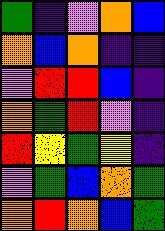[["green", "indigo", "violet", "orange", "blue"], ["orange", "blue", "orange", "indigo", "indigo"], ["violet", "red", "red", "blue", "indigo"], ["orange", "green", "red", "violet", "indigo"], ["red", "yellow", "green", "yellow", "indigo"], ["violet", "green", "blue", "orange", "green"], ["orange", "red", "orange", "blue", "green"]]